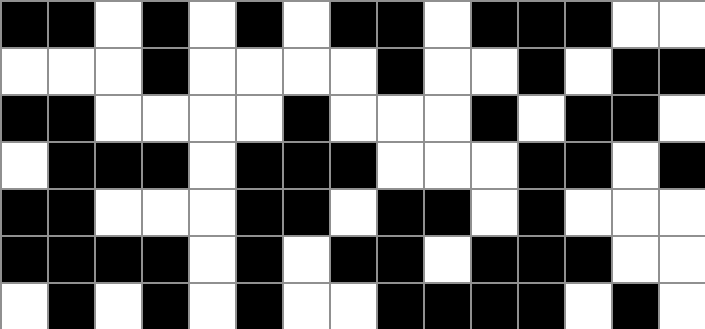[["black", "black", "white", "black", "white", "black", "white", "black", "black", "white", "black", "black", "black", "white", "white"], ["white", "white", "white", "black", "white", "white", "white", "white", "black", "white", "white", "black", "white", "black", "black"], ["black", "black", "white", "white", "white", "white", "black", "white", "white", "white", "black", "white", "black", "black", "white"], ["white", "black", "black", "black", "white", "black", "black", "black", "white", "white", "white", "black", "black", "white", "black"], ["black", "black", "white", "white", "white", "black", "black", "white", "black", "black", "white", "black", "white", "white", "white"], ["black", "black", "black", "black", "white", "black", "white", "black", "black", "white", "black", "black", "black", "white", "white"], ["white", "black", "white", "black", "white", "black", "white", "white", "black", "black", "black", "black", "white", "black", "white"]]